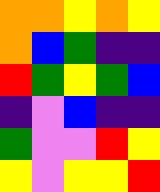[["orange", "orange", "yellow", "orange", "yellow"], ["orange", "blue", "green", "indigo", "indigo"], ["red", "green", "yellow", "green", "blue"], ["indigo", "violet", "blue", "indigo", "indigo"], ["green", "violet", "violet", "red", "yellow"], ["yellow", "violet", "yellow", "yellow", "red"]]